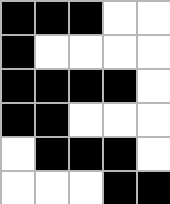[["black", "black", "black", "white", "white"], ["black", "white", "white", "white", "white"], ["black", "black", "black", "black", "white"], ["black", "black", "white", "white", "white"], ["white", "black", "black", "black", "white"], ["white", "white", "white", "black", "black"]]